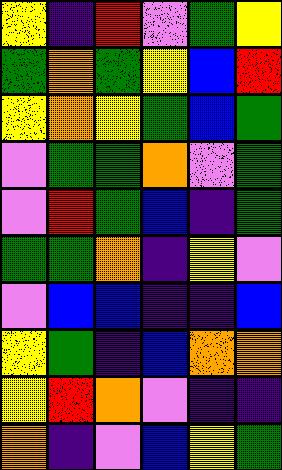[["yellow", "indigo", "red", "violet", "green", "yellow"], ["green", "orange", "green", "yellow", "blue", "red"], ["yellow", "orange", "yellow", "green", "blue", "green"], ["violet", "green", "green", "orange", "violet", "green"], ["violet", "red", "green", "blue", "indigo", "green"], ["green", "green", "orange", "indigo", "yellow", "violet"], ["violet", "blue", "blue", "indigo", "indigo", "blue"], ["yellow", "green", "indigo", "blue", "orange", "orange"], ["yellow", "red", "orange", "violet", "indigo", "indigo"], ["orange", "indigo", "violet", "blue", "yellow", "green"]]